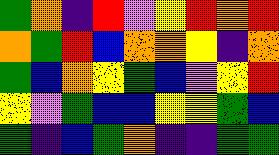[["green", "orange", "indigo", "red", "violet", "yellow", "red", "orange", "red"], ["orange", "green", "red", "blue", "orange", "orange", "yellow", "indigo", "orange"], ["green", "blue", "orange", "yellow", "green", "blue", "violet", "yellow", "red"], ["yellow", "violet", "green", "blue", "blue", "yellow", "yellow", "green", "blue"], ["green", "indigo", "blue", "green", "orange", "indigo", "indigo", "green", "green"]]